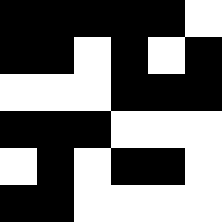[["black", "black", "black", "black", "black", "white"], ["black", "black", "white", "black", "white", "black"], ["white", "white", "white", "black", "black", "black"], ["black", "black", "black", "white", "white", "white"], ["white", "black", "white", "black", "black", "white"], ["black", "black", "white", "white", "white", "white"]]